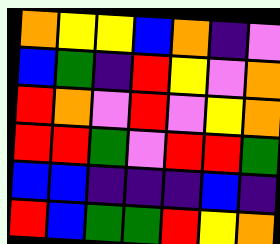[["orange", "yellow", "yellow", "blue", "orange", "indigo", "violet"], ["blue", "green", "indigo", "red", "yellow", "violet", "orange"], ["red", "orange", "violet", "red", "violet", "yellow", "orange"], ["red", "red", "green", "violet", "red", "red", "green"], ["blue", "blue", "indigo", "indigo", "indigo", "blue", "indigo"], ["red", "blue", "green", "green", "red", "yellow", "orange"]]